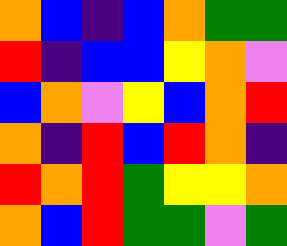[["orange", "blue", "indigo", "blue", "orange", "green", "green"], ["red", "indigo", "blue", "blue", "yellow", "orange", "violet"], ["blue", "orange", "violet", "yellow", "blue", "orange", "red"], ["orange", "indigo", "red", "blue", "red", "orange", "indigo"], ["red", "orange", "red", "green", "yellow", "yellow", "orange"], ["orange", "blue", "red", "green", "green", "violet", "green"]]